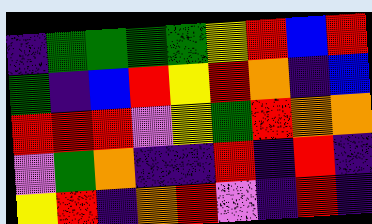[["indigo", "green", "green", "green", "green", "yellow", "red", "blue", "red"], ["green", "indigo", "blue", "red", "yellow", "red", "orange", "indigo", "blue"], ["red", "red", "red", "violet", "yellow", "green", "red", "orange", "orange"], ["violet", "green", "orange", "indigo", "indigo", "red", "indigo", "red", "indigo"], ["yellow", "red", "indigo", "orange", "red", "violet", "indigo", "red", "indigo"]]